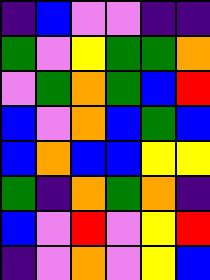[["indigo", "blue", "violet", "violet", "indigo", "indigo"], ["green", "violet", "yellow", "green", "green", "orange"], ["violet", "green", "orange", "green", "blue", "red"], ["blue", "violet", "orange", "blue", "green", "blue"], ["blue", "orange", "blue", "blue", "yellow", "yellow"], ["green", "indigo", "orange", "green", "orange", "indigo"], ["blue", "violet", "red", "violet", "yellow", "red"], ["indigo", "violet", "orange", "violet", "yellow", "blue"]]